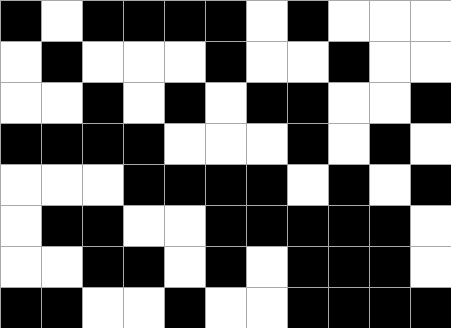[["black", "white", "black", "black", "black", "black", "white", "black", "white", "white", "white"], ["white", "black", "white", "white", "white", "black", "white", "white", "black", "white", "white"], ["white", "white", "black", "white", "black", "white", "black", "black", "white", "white", "black"], ["black", "black", "black", "black", "white", "white", "white", "black", "white", "black", "white"], ["white", "white", "white", "black", "black", "black", "black", "white", "black", "white", "black"], ["white", "black", "black", "white", "white", "black", "black", "black", "black", "black", "white"], ["white", "white", "black", "black", "white", "black", "white", "black", "black", "black", "white"], ["black", "black", "white", "white", "black", "white", "white", "black", "black", "black", "black"]]